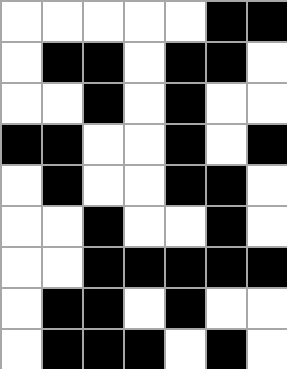[["white", "white", "white", "white", "white", "black", "black"], ["white", "black", "black", "white", "black", "black", "white"], ["white", "white", "black", "white", "black", "white", "white"], ["black", "black", "white", "white", "black", "white", "black"], ["white", "black", "white", "white", "black", "black", "white"], ["white", "white", "black", "white", "white", "black", "white"], ["white", "white", "black", "black", "black", "black", "black"], ["white", "black", "black", "white", "black", "white", "white"], ["white", "black", "black", "black", "white", "black", "white"]]